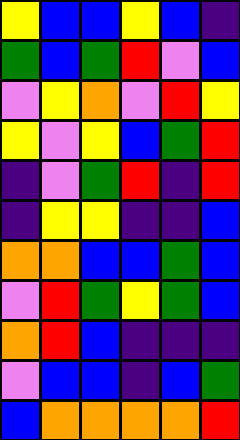[["yellow", "blue", "blue", "yellow", "blue", "indigo"], ["green", "blue", "green", "red", "violet", "blue"], ["violet", "yellow", "orange", "violet", "red", "yellow"], ["yellow", "violet", "yellow", "blue", "green", "red"], ["indigo", "violet", "green", "red", "indigo", "red"], ["indigo", "yellow", "yellow", "indigo", "indigo", "blue"], ["orange", "orange", "blue", "blue", "green", "blue"], ["violet", "red", "green", "yellow", "green", "blue"], ["orange", "red", "blue", "indigo", "indigo", "indigo"], ["violet", "blue", "blue", "indigo", "blue", "green"], ["blue", "orange", "orange", "orange", "orange", "red"]]